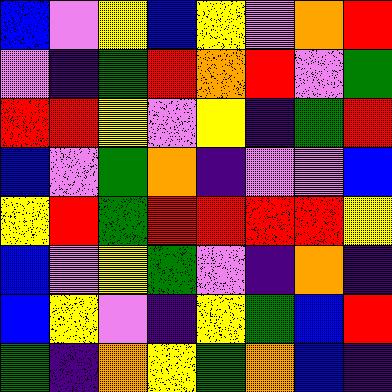[["blue", "violet", "yellow", "blue", "yellow", "violet", "orange", "red"], ["violet", "indigo", "green", "red", "orange", "red", "violet", "green"], ["red", "red", "yellow", "violet", "yellow", "indigo", "green", "red"], ["blue", "violet", "green", "orange", "indigo", "violet", "violet", "blue"], ["yellow", "red", "green", "red", "red", "red", "red", "yellow"], ["blue", "violet", "yellow", "green", "violet", "indigo", "orange", "indigo"], ["blue", "yellow", "violet", "indigo", "yellow", "green", "blue", "red"], ["green", "indigo", "orange", "yellow", "green", "orange", "blue", "indigo"]]